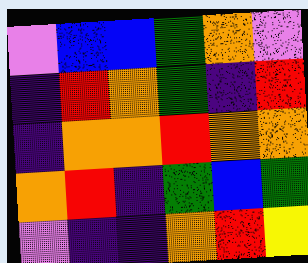[["violet", "blue", "blue", "green", "orange", "violet"], ["indigo", "red", "orange", "green", "indigo", "red"], ["indigo", "orange", "orange", "red", "orange", "orange"], ["orange", "red", "indigo", "green", "blue", "green"], ["violet", "indigo", "indigo", "orange", "red", "yellow"]]